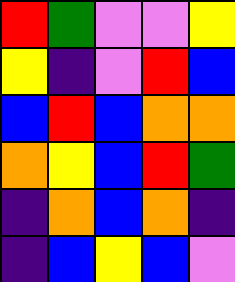[["red", "green", "violet", "violet", "yellow"], ["yellow", "indigo", "violet", "red", "blue"], ["blue", "red", "blue", "orange", "orange"], ["orange", "yellow", "blue", "red", "green"], ["indigo", "orange", "blue", "orange", "indigo"], ["indigo", "blue", "yellow", "blue", "violet"]]